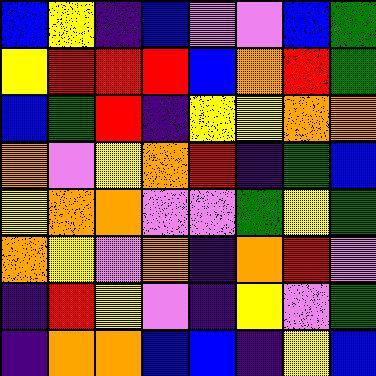[["blue", "yellow", "indigo", "blue", "violet", "violet", "blue", "green"], ["yellow", "red", "red", "red", "blue", "orange", "red", "green"], ["blue", "green", "red", "indigo", "yellow", "yellow", "orange", "orange"], ["orange", "violet", "yellow", "orange", "red", "indigo", "green", "blue"], ["yellow", "orange", "orange", "violet", "violet", "green", "yellow", "green"], ["orange", "yellow", "violet", "orange", "indigo", "orange", "red", "violet"], ["indigo", "red", "yellow", "violet", "indigo", "yellow", "violet", "green"], ["indigo", "orange", "orange", "blue", "blue", "indigo", "yellow", "blue"]]